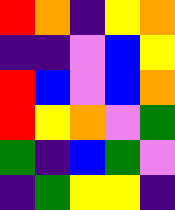[["red", "orange", "indigo", "yellow", "orange"], ["indigo", "indigo", "violet", "blue", "yellow"], ["red", "blue", "violet", "blue", "orange"], ["red", "yellow", "orange", "violet", "green"], ["green", "indigo", "blue", "green", "violet"], ["indigo", "green", "yellow", "yellow", "indigo"]]